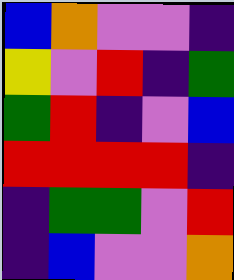[["blue", "orange", "violet", "violet", "indigo"], ["yellow", "violet", "red", "indigo", "green"], ["green", "red", "indigo", "violet", "blue"], ["red", "red", "red", "red", "indigo"], ["indigo", "green", "green", "violet", "red"], ["indigo", "blue", "violet", "violet", "orange"]]